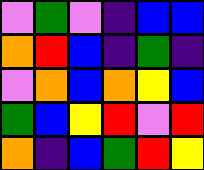[["violet", "green", "violet", "indigo", "blue", "blue"], ["orange", "red", "blue", "indigo", "green", "indigo"], ["violet", "orange", "blue", "orange", "yellow", "blue"], ["green", "blue", "yellow", "red", "violet", "red"], ["orange", "indigo", "blue", "green", "red", "yellow"]]